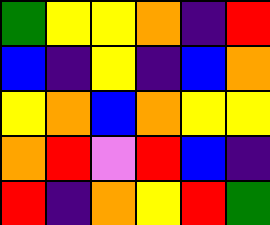[["green", "yellow", "yellow", "orange", "indigo", "red"], ["blue", "indigo", "yellow", "indigo", "blue", "orange"], ["yellow", "orange", "blue", "orange", "yellow", "yellow"], ["orange", "red", "violet", "red", "blue", "indigo"], ["red", "indigo", "orange", "yellow", "red", "green"]]